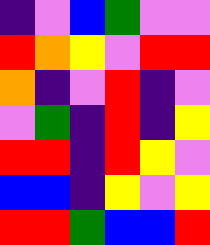[["indigo", "violet", "blue", "green", "violet", "violet"], ["red", "orange", "yellow", "violet", "red", "red"], ["orange", "indigo", "violet", "red", "indigo", "violet"], ["violet", "green", "indigo", "red", "indigo", "yellow"], ["red", "red", "indigo", "red", "yellow", "violet"], ["blue", "blue", "indigo", "yellow", "violet", "yellow"], ["red", "red", "green", "blue", "blue", "red"]]